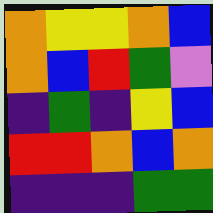[["orange", "yellow", "yellow", "orange", "blue"], ["orange", "blue", "red", "green", "violet"], ["indigo", "green", "indigo", "yellow", "blue"], ["red", "red", "orange", "blue", "orange"], ["indigo", "indigo", "indigo", "green", "green"]]